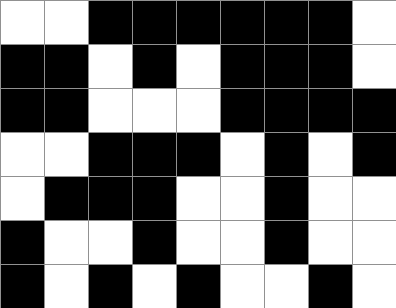[["white", "white", "black", "black", "black", "black", "black", "black", "white"], ["black", "black", "white", "black", "white", "black", "black", "black", "white"], ["black", "black", "white", "white", "white", "black", "black", "black", "black"], ["white", "white", "black", "black", "black", "white", "black", "white", "black"], ["white", "black", "black", "black", "white", "white", "black", "white", "white"], ["black", "white", "white", "black", "white", "white", "black", "white", "white"], ["black", "white", "black", "white", "black", "white", "white", "black", "white"]]